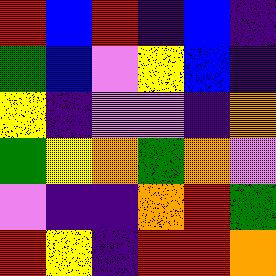[["red", "blue", "red", "indigo", "blue", "indigo"], ["green", "blue", "violet", "yellow", "blue", "indigo"], ["yellow", "indigo", "violet", "violet", "indigo", "orange"], ["green", "yellow", "orange", "green", "orange", "violet"], ["violet", "indigo", "indigo", "orange", "red", "green"], ["red", "yellow", "indigo", "red", "red", "orange"]]